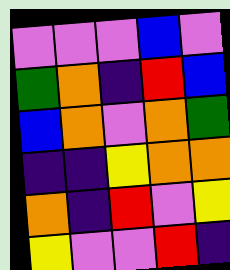[["violet", "violet", "violet", "blue", "violet"], ["green", "orange", "indigo", "red", "blue"], ["blue", "orange", "violet", "orange", "green"], ["indigo", "indigo", "yellow", "orange", "orange"], ["orange", "indigo", "red", "violet", "yellow"], ["yellow", "violet", "violet", "red", "indigo"]]